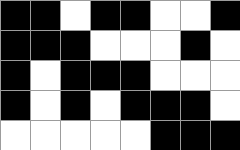[["black", "black", "white", "black", "black", "white", "white", "black"], ["black", "black", "black", "white", "white", "white", "black", "white"], ["black", "white", "black", "black", "black", "white", "white", "white"], ["black", "white", "black", "white", "black", "black", "black", "white"], ["white", "white", "white", "white", "white", "black", "black", "black"]]